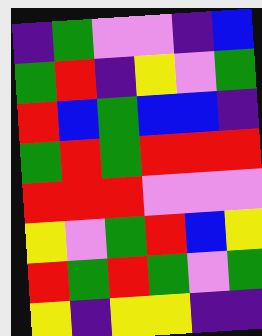[["indigo", "green", "violet", "violet", "indigo", "blue"], ["green", "red", "indigo", "yellow", "violet", "green"], ["red", "blue", "green", "blue", "blue", "indigo"], ["green", "red", "green", "red", "red", "red"], ["red", "red", "red", "violet", "violet", "violet"], ["yellow", "violet", "green", "red", "blue", "yellow"], ["red", "green", "red", "green", "violet", "green"], ["yellow", "indigo", "yellow", "yellow", "indigo", "indigo"]]